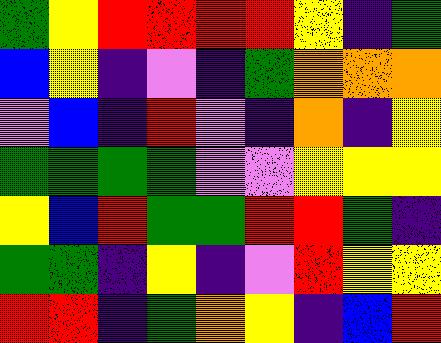[["green", "yellow", "red", "red", "red", "red", "yellow", "indigo", "green"], ["blue", "yellow", "indigo", "violet", "indigo", "green", "orange", "orange", "orange"], ["violet", "blue", "indigo", "red", "violet", "indigo", "orange", "indigo", "yellow"], ["green", "green", "green", "green", "violet", "violet", "yellow", "yellow", "yellow"], ["yellow", "blue", "red", "green", "green", "red", "red", "green", "indigo"], ["green", "green", "indigo", "yellow", "indigo", "violet", "red", "yellow", "yellow"], ["red", "red", "indigo", "green", "orange", "yellow", "indigo", "blue", "red"]]